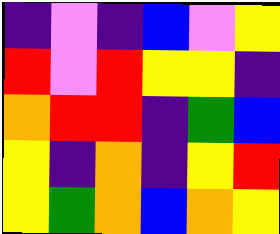[["indigo", "violet", "indigo", "blue", "violet", "yellow"], ["red", "violet", "red", "yellow", "yellow", "indigo"], ["orange", "red", "red", "indigo", "green", "blue"], ["yellow", "indigo", "orange", "indigo", "yellow", "red"], ["yellow", "green", "orange", "blue", "orange", "yellow"]]